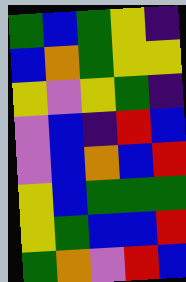[["green", "blue", "green", "yellow", "indigo"], ["blue", "orange", "green", "yellow", "yellow"], ["yellow", "violet", "yellow", "green", "indigo"], ["violet", "blue", "indigo", "red", "blue"], ["violet", "blue", "orange", "blue", "red"], ["yellow", "blue", "green", "green", "green"], ["yellow", "green", "blue", "blue", "red"], ["green", "orange", "violet", "red", "blue"]]